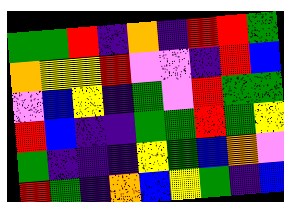[["green", "green", "red", "indigo", "orange", "indigo", "red", "red", "green"], ["orange", "yellow", "yellow", "red", "violet", "violet", "indigo", "red", "blue"], ["violet", "blue", "yellow", "indigo", "green", "violet", "red", "green", "green"], ["red", "blue", "indigo", "indigo", "green", "green", "red", "green", "yellow"], ["green", "indigo", "indigo", "indigo", "yellow", "green", "blue", "orange", "violet"], ["red", "green", "indigo", "orange", "blue", "yellow", "green", "indigo", "blue"]]